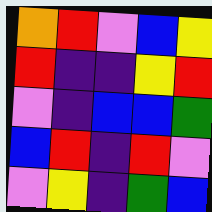[["orange", "red", "violet", "blue", "yellow"], ["red", "indigo", "indigo", "yellow", "red"], ["violet", "indigo", "blue", "blue", "green"], ["blue", "red", "indigo", "red", "violet"], ["violet", "yellow", "indigo", "green", "blue"]]